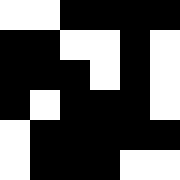[["white", "white", "black", "black", "black", "black"], ["black", "black", "white", "white", "black", "white"], ["black", "black", "black", "white", "black", "white"], ["black", "white", "black", "black", "black", "white"], ["white", "black", "black", "black", "black", "black"], ["white", "black", "black", "black", "white", "white"]]